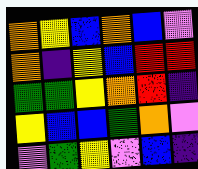[["orange", "yellow", "blue", "orange", "blue", "violet"], ["orange", "indigo", "yellow", "blue", "red", "red"], ["green", "green", "yellow", "orange", "red", "indigo"], ["yellow", "blue", "blue", "green", "orange", "violet"], ["violet", "green", "yellow", "violet", "blue", "indigo"]]